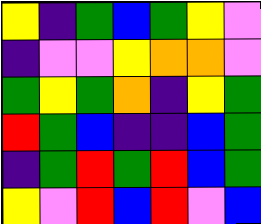[["yellow", "indigo", "green", "blue", "green", "yellow", "violet"], ["indigo", "violet", "violet", "yellow", "orange", "orange", "violet"], ["green", "yellow", "green", "orange", "indigo", "yellow", "green"], ["red", "green", "blue", "indigo", "indigo", "blue", "green"], ["indigo", "green", "red", "green", "red", "blue", "green"], ["yellow", "violet", "red", "blue", "red", "violet", "blue"]]